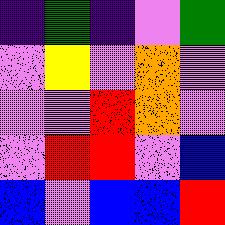[["indigo", "green", "indigo", "violet", "green"], ["violet", "yellow", "violet", "orange", "violet"], ["violet", "violet", "red", "orange", "violet"], ["violet", "red", "red", "violet", "blue"], ["blue", "violet", "blue", "blue", "red"]]